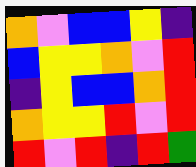[["orange", "violet", "blue", "blue", "yellow", "indigo"], ["blue", "yellow", "yellow", "orange", "violet", "red"], ["indigo", "yellow", "blue", "blue", "orange", "red"], ["orange", "yellow", "yellow", "red", "violet", "red"], ["red", "violet", "red", "indigo", "red", "green"]]